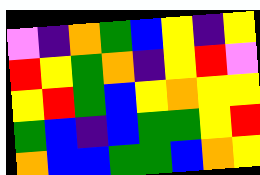[["violet", "indigo", "orange", "green", "blue", "yellow", "indigo", "yellow"], ["red", "yellow", "green", "orange", "indigo", "yellow", "red", "violet"], ["yellow", "red", "green", "blue", "yellow", "orange", "yellow", "yellow"], ["green", "blue", "indigo", "blue", "green", "green", "yellow", "red"], ["orange", "blue", "blue", "green", "green", "blue", "orange", "yellow"]]